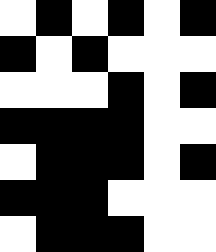[["white", "black", "white", "black", "white", "black"], ["black", "white", "black", "white", "white", "white"], ["white", "white", "white", "black", "white", "black"], ["black", "black", "black", "black", "white", "white"], ["white", "black", "black", "black", "white", "black"], ["black", "black", "black", "white", "white", "white"], ["white", "black", "black", "black", "white", "white"]]